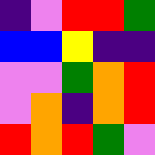[["indigo", "violet", "red", "red", "green"], ["blue", "blue", "yellow", "indigo", "indigo"], ["violet", "violet", "green", "orange", "red"], ["violet", "orange", "indigo", "orange", "red"], ["red", "orange", "red", "green", "violet"]]